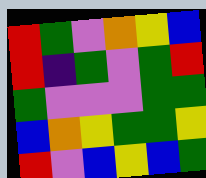[["red", "green", "violet", "orange", "yellow", "blue"], ["red", "indigo", "green", "violet", "green", "red"], ["green", "violet", "violet", "violet", "green", "green"], ["blue", "orange", "yellow", "green", "green", "yellow"], ["red", "violet", "blue", "yellow", "blue", "green"]]